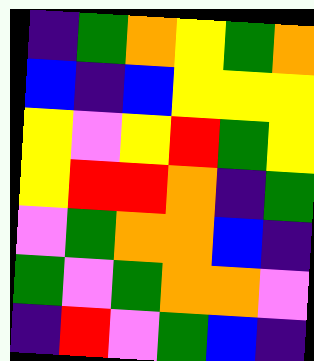[["indigo", "green", "orange", "yellow", "green", "orange"], ["blue", "indigo", "blue", "yellow", "yellow", "yellow"], ["yellow", "violet", "yellow", "red", "green", "yellow"], ["yellow", "red", "red", "orange", "indigo", "green"], ["violet", "green", "orange", "orange", "blue", "indigo"], ["green", "violet", "green", "orange", "orange", "violet"], ["indigo", "red", "violet", "green", "blue", "indigo"]]